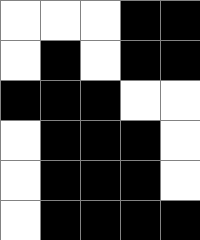[["white", "white", "white", "black", "black"], ["white", "black", "white", "black", "black"], ["black", "black", "black", "white", "white"], ["white", "black", "black", "black", "white"], ["white", "black", "black", "black", "white"], ["white", "black", "black", "black", "black"]]